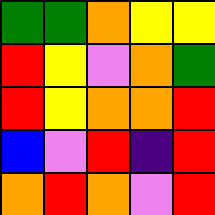[["green", "green", "orange", "yellow", "yellow"], ["red", "yellow", "violet", "orange", "green"], ["red", "yellow", "orange", "orange", "red"], ["blue", "violet", "red", "indigo", "red"], ["orange", "red", "orange", "violet", "red"]]